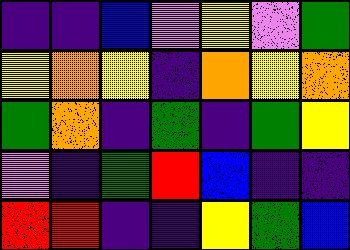[["indigo", "indigo", "blue", "violet", "yellow", "violet", "green"], ["yellow", "orange", "yellow", "indigo", "orange", "yellow", "orange"], ["green", "orange", "indigo", "green", "indigo", "green", "yellow"], ["violet", "indigo", "green", "red", "blue", "indigo", "indigo"], ["red", "red", "indigo", "indigo", "yellow", "green", "blue"]]